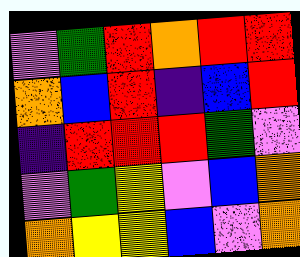[["violet", "green", "red", "orange", "red", "red"], ["orange", "blue", "red", "indigo", "blue", "red"], ["indigo", "red", "red", "red", "green", "violet"], ["violet", "green", "yellow", "violet", "blue", "orange"], ["orange", "yellow", "yellow", "blue", "violet", "orange"]]